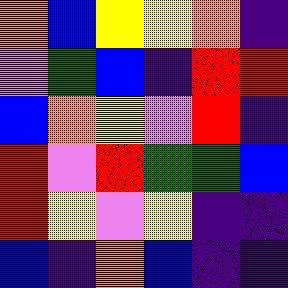[["orange", "blue", "yellow", "yellow", "orange", "indigo"], ["violet", "green", "blue", "indigo", "red", "red"], ["blue", "orange", "yellow", "violet", "red", "indigo"], ["red", "violet", "red", "green", "green", "blue"], ["red", "yellow", "violet", "yellow", "indigo", "indigo"], ["blue", "indigo", "orange", "blue", "indigo", "indigo"]]